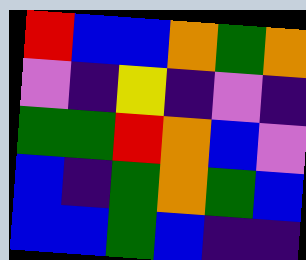[["red", "blue", "blue", "orange", "green", "orange"], ["violet", "indigo", "yellow", "indigo", "violet", "indigo"], ["green", "green", "red", "orange", "blue", "violet"], ["blue", "indigo", "green", "orange", "green", "blue"], ["blue", "blue", "green", "blue", "indigo", "indigo"]]